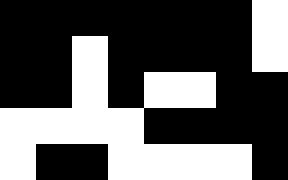[["black", "black", "black", "black", "black", "black", "black", "white"], ["black", "black", "white", "black", "black", "black", "black", "white"], ["black", "black", "white", "black", "white", "white", "black", "black"], ["white", "white", "white", "white", "black", "black", "black", "black"], ["white", "black", "black", "white", "white", "white", "white", "black"]]